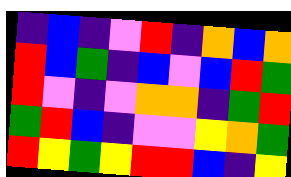[["indigo", "blue", "indigo", "violet", "red", "indigo", "orange", "blue", "orange"], ["red", "blue", "green", "indigo", "blue", "violet", "blue", "red", "green"], ["red", "violet", "indigo", "violet", "orange", "orange", "indigo", "green", "red"], ["green", "red", "blue", "indigo", "violet", "violet", "yellow", "orange", "green"], ["red", "yellow", "green", "yellow", "red", "red", "blue", "indigo", "yellow"]]